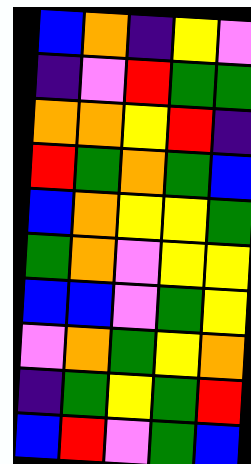[["blue", "orange", "indigo", "yellow", "violet"], ["indigo", "violet", "red", "green", "green"], ["orange", "orange", "yellow", "red", "indigo"], ["red", "green", "orange", "green", "blue"], ["blue", "orange", "yellow", "yellow", "green"], ["green", "orange", "violet", "yellow", "yellow"], ["blue", "blue", "violet", "green", "yellow"], ["violet", "orange", "green", "yellow", "orange"], ["indigo", "green", "yellow", "green", "red"], ["blue", "red", "violet", "green", "blue"]]